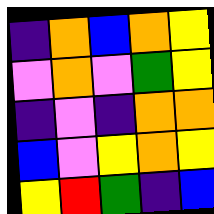[["indigo", "orange", "blue", "orange", "yellow"], ["violet", "orange", "violet", "green", "yellow"], ["indigo", "violet", "indigo", "orange", "orange"], ["blue", "violet", "yellow", "orange", "yellow"], ["yellow", "red", "green", "indigo", "blue"]]